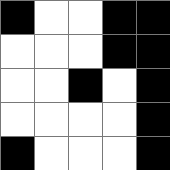[["black", "white", "white", "black", "black"], ["white", "white", "white", "black", "black"], ["white", "white", "black", "white", "black"], ["white", "white", "white", "white", "black"], ["black", "white", "white", "white", "black"]]